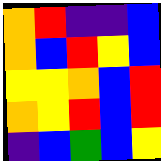[["orange", "red", "indigo", "indigo", "blue"], ["orange", "blue", "red", "yellow", "blue"], ["yellow", "yellow", "orange", "blue", "red"], ["orange", "yellow", "red", "blue", "red"], ["indigo", "blue", "green", "blue", "yellow"]]